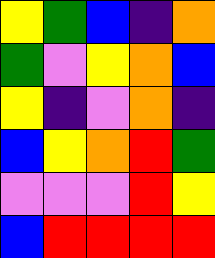[["yellow", "green", "blue", "indigo", "orange"], ["green", "violet", "yellow", "orange", "blue"], ["yellow", "indigo", "violet", "orange", "indigo"], ["blue", "yellow", "orange", "red", "green"], ["violet", "violet", "violet", "red", "yellow"], ["blue", "red", "red", "red", "red"]]